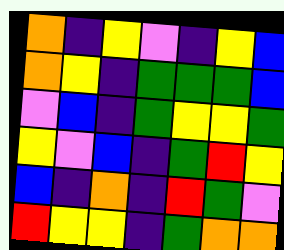[["orange", "indigo", "yellow", "violet", "indigo", "yellow", "blue"], ["orange", "yellow", "indigo", "green", "green", "green", "blue"], ["violet", "blue", "indigo", "green", "yellow", "yellow", "green"], ["yellow", "violet", "blue", "indigo", "green", "red", "yellow"], ["blue", "indigo", "orange", "indigo", "red", "green", "violet"], ["red", "yellow", "yellow", "indigo", "green", "orange", "orange"]]